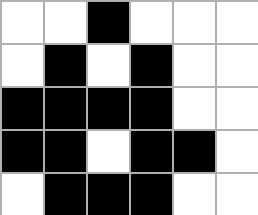[["white", "white", "black", "white", "white", "white"], ["white", "black", "white", "black", "white", "white"], ["black", "black", "black", "black", "white", "white"], ["black", "black", "white", "black", "black", "white"], ["white", "black", "black", "black", "white", "white"]]